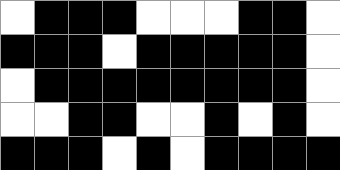[["white", "black", "black", "black", "white", "white", "white", "black", "black", "white"], ["black", "black", "black", "white", "black", "black", "black", "black", "black", "white"], ["white", "black", "black", "black", "black", "black", "black", "black", "black", "white"], ["white", "white", "black", "black", "white", "white", "black", "white", "black", "white"], ["black", "black", "black", "white", "black", "white", "black", "black", "black", "black"]]